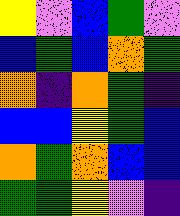[["yellow", "violet", "blue", "green", "violet"], ["blue", "green", "blue", "orange", "green"], ["orange", "indigo", "orange", "green", "indigo"], ["blue", "blue", "yellow", "green", "blue"], ["orange", "green", "orange", "blue", "blue"], ["green", "green", "yellow", "violet", "indigo"]]